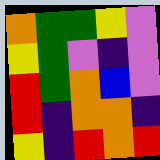[["orange", "green", "green", "yellow", "violet"], ["yellow", "green", "violet", "indigo", "violet"], ["red", "green", "orange", "blue", "violet"], ["red", "indigo", "orange", "orange", "indigo"], ["yellow", "indigo", "red", "orange", "red"]]